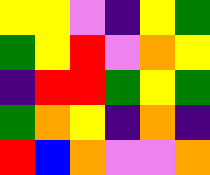[["yellow", "yellow", "violet", "indigo", "yellow", "green"], ["green", "yellow", "red", "violet", "orange", "yellow"], ["indigo", "red", "red", "green", "yellow", "green"], ["green", "orange", "yellow", "indigo", "orange", "indigo"], ["red", "blue", "orange", "violet", "violet", "orange"]]